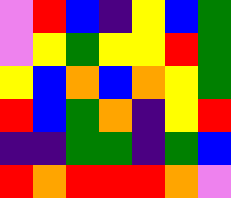[["violet", "red", "blue", "indigo", "yellow", "blue", "green"], ["violet", "yellow", "green", "yellow", "yellow", "red", "green"], ["yellow", "blue", "orange", "blue", "orange", "yellow", "green"], ["red", "blue", "green", "orange", "indigo", "yellow", "red"], ["indigo", "indigo", "green", "green", "indigo", "green", "blue"], ["red", "orange", "red", "red", "red", "orange", "violet"]]